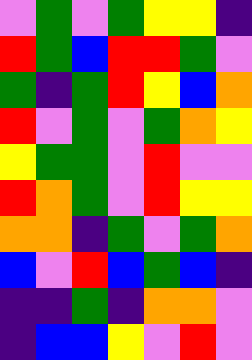[["violet", "green", "violet", "green", "yellow", "yellow", "indigo"], ["red", "green", "blue", "red", "red", "green", "violet"], ["green", "indigo", "green", "red", "yellow", "blue", "orange"], ["red", "violet", "green", "violet", "green", "orange", "yellow"], ["yellow", "green", "green", "violet", "red", "violet", "violet"], ["red", "orange", "green", "violet", "red", "yellow", "yellow"], ["orange", "orange", "indigo", "green", "violet", "green", "orange"], ["blue", "violet", "red", "blue", "green", "blue", "indigo"], ["indigo", "indigo", "green", "indigo", "orange", "orange", "violet"], ["indigo", "blue", "blue", "yellow", "violet", "red", "violet"]]